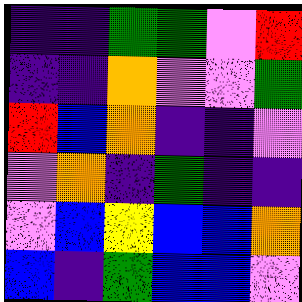[["indigo", "indigo", "green", "green", "violet", "red"], ["indigo", "indigo", "orange", "violet", "violet", "green"], ["red", "blue", "orange", "indigo", "indigo", "violet"], ["violet", "orange", "indigo", "green", "indigo", "indigo"], ["violet", "blue", "yellow", "blue", "blue", "orange"], ["blue", "indigo", "green", "blue", "blue", "violet"]]